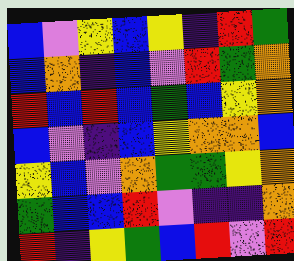[["blue", "violet", "yellow", "blue", "yellow", "indigo", "red", "green"], ["blue", "orange", "indigo", "blue", "violet", "red", "green", "orange"], ["red", "blue", "red", "blue", "green", "blue", "yellow", "orange"], ["blue", "violet", "indigo", "blue", "yellow", "orange", "orange", "blue"], ["yellow", "blue", "violet", "orange", "green", "green", "yellow", "orange"], ["green", "blue", "blue", "red", "violet", "indigo", "indigo", "orange"], ["red", "indigo", "yellow", "green", "blue", "red", "violet", "red"]]